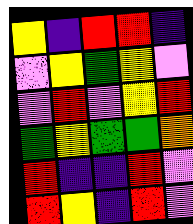[["yellow", "indigo", "red", "red", "indigo"], ["violet", "yellow", "green", "yellow", "violet"], ["violet", "red", "violet", "yellow", "red"], ["green", "yellow", "green", "green", "orange"], ["red", "indigo", "indigo", "red", "violet"], ["red", "yellow", "indigo", "red", "violet"]]